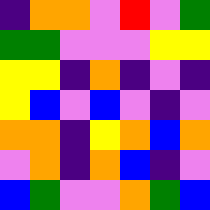[["indigo", "orange", "orange", "violet", "red", "violet", "green"], ["green", "green", "violet", "violet", "violet", "yellow", "yellow"], ["yellow", "yellow", "indigo", "orange", "indigo", "violet", "indigo"], ["yellow", "blue", "violet", "blue", "violet", "indigo", "violet"], ["orange", "orange", "indigo", "yellow", "orange", "blue", "orange"], ["violet", "orange", "indigo", "orange", "blue", "indigo", "violet"], ["blue", "green", "violet", "violet", "orange", "green", "blue"]]